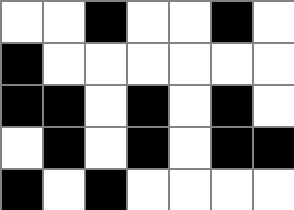[["white", "white", "black", "white", "white", "black", "white"], ["black", "white", "white", "white", "white", "white", "white"], ["black", "black", "white", "black", "white", "black", "white"], ["white", "black", "white", "black", "white", "black", "black"], ["black", "white", "black", "white", "white", "white", "white"]]